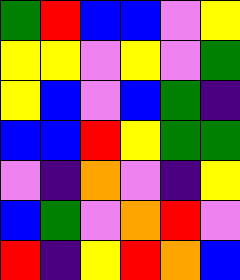[["green", "red", "blue", "blue", "violet", "yellow"], ["yellow", "yellow", "violet", "yellow", "violet", "green"], ["yellow", "blue", "violet", "blue", "green", "indigo"], ["blue", "blue", "red", "yellow", "green", "green"], ["violet", "indigo", "orange", "violet", "indigo", "yellow"], ["blue", "green", "violet", "orange", "red", "violet"], ["red", "indigo", "yellow", "red", "orange", "blue"]]